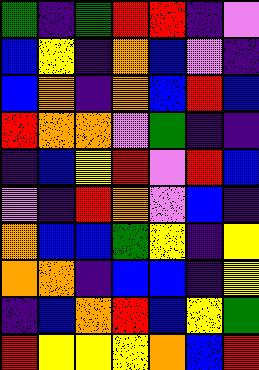[["green", "indigo", "green", "red", "red", "indigo", "violet"], ["blue", "yellow", "indigo", "orange", "blue", "violet", "indigo"], ["blue", "orange", "indigo", "orange", "blue", "red", "blue"], ["red", "orange", "orange", "violet", "green", "indigo", "indigo"], ["indigo", "blue", "yellow", "red", "violet", "red", "blue"], ["violet", "indigo", "red", "orange", "violet", "blue", "indigo"], ["orange", "blue", "blue", "green", "yellow", "indigo", "yellow"], ["orange", "orange", "indigo", "blue", "blue", "indigo", "yellow"], ["indigo", "blue", "orange", "red", "blue", "yellow", "green"], ["red", "yellow", "yellow", "yellow", "orange", "blue", "red"]]